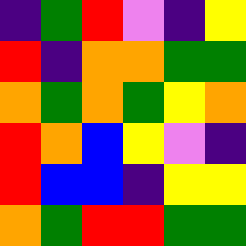[["indigo", "green", "red", "violet", "indigo", "yellow"], ["red", "indigo", "orange", "orange", "green", "green"], ["orange", "green", "orange", "green", "yellow", "orange"], ["red", "orange", "blue", "yellow", "violet", "indigo"], ["red", "blue", "blue", "indigo", "yellow", "yellow"], ["orange", "green", "red", "red", "green", "green"]]